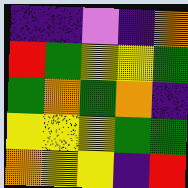[["indigo", "indigo", "violet", "indigo", "orange"], ["red", "green", "yellow", "yellow", "green"], ["green", "orange", "green", "orange", "indigo"], ["yellow", "yellow", "yellow", "green", "green"], ["orange", "yellow", "yellow", "indigo", "red"]]